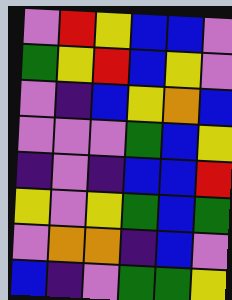[["violet", "red", "yellow", "blue", "blue", "violet"], ["green", "yellow", "red", "blue", "yellow", "violet"], ["violet", "indigo", "blue", "yellow", "orange", "blue"], ["violet", "violet", "violet", "green", "blue", "yellow"], ["indigo", "violet", "indigo", "blue", "blue", "red"], ["yellow", "violet", "yellow", "green", "blue", "green"], ["violet", "orange", "orange", "indigo", "blue", "violet"], ["blue", "indigo", "violet", "green", "green", "yellow"]]